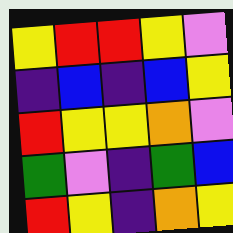[["yellow", "red", "red", "yellow", "violet"], ["indigo", "blue", "indigo", "blue", "yellow"], ["red", "yellow", "yellow", "orange", "violet"], ["green", "violet", "indigo", "green", "blue"], ["red", "yellow", "indigo", "orange", "yellow"]]